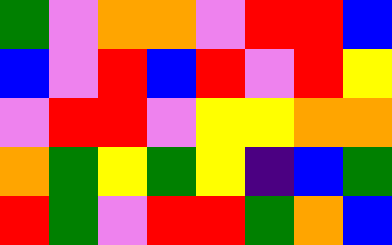[["green", "violet", "orange", "orange", "violet", "red", "red", "blue"], ["blue", "violet", "red", "blue", "red", "violet", "red", "yellow"], ["violet", "red", "red", "violet", "yellow", "yellow", "orange", "orange"], ["orange", "green", "yellow", "green", "yellow", "indigo", "blue", "green"], ["red", "green", "violet", "red", "red", "green", "orange", "blue"]]